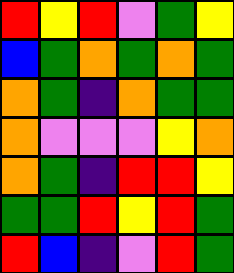[["red", "yellow", "red", "violet", "green", "yellow"], ["blue", "green", "orange", "green", "orange", "green"], ["orange", "green", "indigo", "orange", "green", "green"], ["orange", "violet", "violet", "violet", "yellow", "orange"], ["orange", "green", "indigo", "red", "red", "yellow"], ["green", "green", "red", "yellow", "red", "green"], ["red", "blue", "indigo", "violet", "red", "green"]]